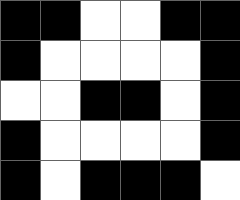[["black", "black", "white", "white", "black", "black"], ["black", "white", "white", "white", "white", "black"], ["white", "white", "black", "black", "white", "black"], ["black", "white", "white", "white", "white", "black"], ["black", "white", "black", "black", "black", "white"]]